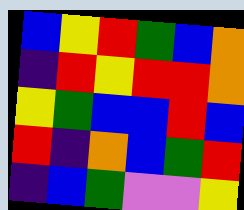[["blue", "yellow", "red", "green", "blue", "orange"], ["indigo", "red", "yellow", "red", "red", "orange"], ["yellow", "green", "blue", "blue", "red", "blue"], ["red", "indigo", "orange", "blue", "green", "red"], ["indigo", "blue", "green", "violet", "violet", "yellow"]]